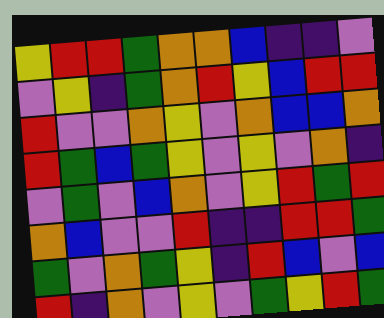[["yellow", "red", "red", "green", "orange", "orange", "blue", "indigo", "indigo", "violet"], ["violet", "yellow", "indigo", "green", "orange", "red", "yellow", "blue", "red", "red"], ["red", "violet", "violet", "orange", "yellow", "violet", "orange", "blue", "blue", "orange"], ["red", "green", "blue", "green", "yellow", "violet", "yellow", "violet", "orange", "indigo"], ["violet", "green", "violet", "blue", "orange", "violet", "yellow", "red", "green", "red"], ["orange", "blue", "violet", "violet", "red", "indigo", "indigo", "red", "red", "green"], ["green", "violet", "orange", "green", "yellow", "indigo", "red", "blue", "violet", "blue"], ["red", "indigo", "orange", "violet", "yellow", "violet", "green", "yellow", "red", "green"]]